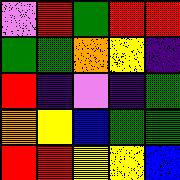[["violet", "red", "green", "red", "red"], ["green", "green", "orange", "yellow", "indigo"], ["red", "indigo", "violet", "indigo", "green"], ["orange", "yellow", "blue", "green", "green"], ["red", "red", "yellow", "yellow", "blue"]]